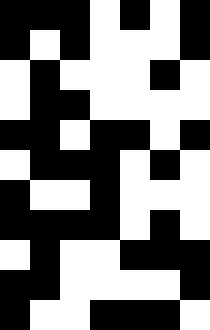[["black", "black", "black", "white", "black", "white", "black"], ["black", "white", "black", "white", "white", "white", "black"], ["white", "black", "white", "white", "white", "black", "white"], ["white", "black", "black", "white", "white", "white", "white"], ["black", "black", "white", "black", "black", "white", "black"], ["white", "black", "black", "black", "white", "black", "white"], ["black", "white", "white", "black", "white", "white", "white"], ["black", "black", "black", "black", "white", "black", "white"], ["white", "black", "white", "white", "black", "black", "black"], ["black", "black", "white", "white", "white", "white", "black"], ["black", "white", "white", "black", "black", "black", "white"]]